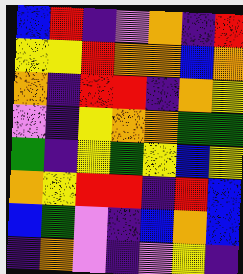[["blue", "red", "indigo", "violet", "orange", "indigo", "red"], ["yellow", "yellow", "red", "orange", "orange", "blue", "orange"], ["orange", "indigo", "red", "red", "indigo", "orange", "yellow"], ["violet", "indigo", "yellow", "orange", "orange", "green", "green"], ["green", "indigo", "yellow", "green", "yellow", "blue", "yellow"], ["orange", "yellow", "red", "red", "indigo", "red", "blue"], ["blue", "green", "violet", "indigo", "blue", "orange", "blue"], ["indigo", "orange", "violet", "indigo", "violet", "yellow", "indigo"]]